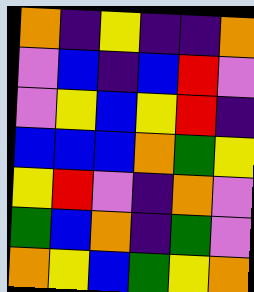[["orange", "indigo", "yellow", "indigo", "indigo", "orange"], ["violet", "blue", "indigo", "blue", "red", "violet"], ["violet", "yellow", "blue", "yellow", "red", "indigo"], ["blue", "blue", "blue", "orange", "green", "yellow"], ["yellow", "red", "violet", "indigo", "orange", "violet"], ["green", "blue", "orange", "indigo", "green", "violet"], ["orange", "yellow", "blue", "green", "yellow", "orange"]]